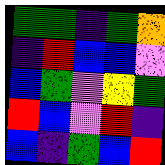[["green", "green", "indigo", "green", "orange"], ["indigo", "red", "blue", "blue", "violet"], ["blue", "green", "violet", "yellow", "green"], ["red", "blue", "violet", "red", "indigo"], ["blue", "indigo", "green", "blue", "red"]]